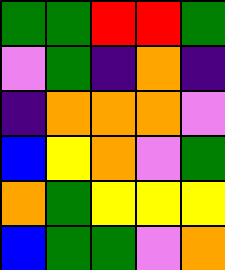[["green", "green", "red", "red", "green"], ["violet", "green", "indigo", "orange", "indigo"], ["indigo", "orange", "orange", "orange", "violet"], ["blue", "yellow", "orange", "violet", "green"], ["orange", "green", "yellow", "yellow", "yellow"], ["blue", "green", "green", "violet", "orange"]]